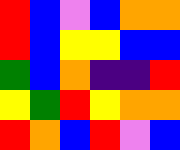[["red", "blue", "violet", "blue", "orange", "orange"], ["red", "blue", "yellow", "yellow", "blue", "blue"], ["green", "blue", "orange", "indigo", "indigo", "red"], ["yellow", "green", "red", "yellow", "orange", "orange"], ["red", "orange", "blue", "red", "violet", "blue"]]